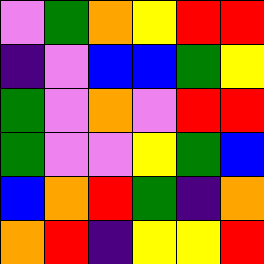[["violet", "green", "orange", "yellow", "red", "red"], ["indigo", "violet", "blue", "blue", "green", "yellow"], ["green", "violet", "orange", "violet", "red", "red"], ["green", "violet", "violet", "yellow", "green", "blue"], ["blue", "orange", "red", "green", "indigo", "orange"], ["orange", "red", "indigo", "yellow", "yellow", "red"]]